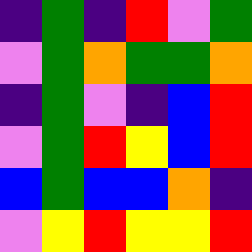[["indigo", "green", "indigo", "red", "violet", "green"], ["violet", "green", "orange", "green", "green", "orange"], ["indigo", "green", "violet", "indigo", "blue", "red"], ["violet", "green", "red", "yellow", "blue", "red"], ["blue", "green", "blue", "blue", "orange", "indigo"], ["violet", "yellow", "red", "yellow", "yellow", "red"]]